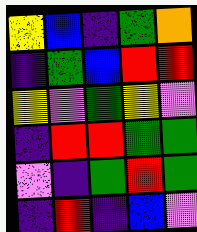[["yellow", "blue", "indigo", "green", "orange"], ["indigo", "green", "blue", "red", "red"], ["yellow", "violet", "green", "yellow", "violet"], ["indigo", "red", "red", "green", "green"], ["violet", "indigo", "green", "red", "green"], ["indigo", "red", "indigo", "blue", "violet"]]